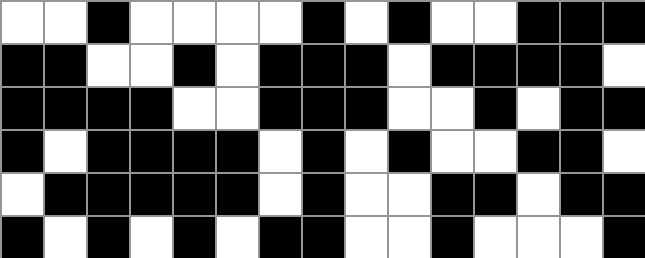[["white", "white", "black", "white", "white", "white", "white", "black", "white", "black", "white", "white", "black", "black", "black"], ["black", "black", "white", "white", "black", "white", "black", "black", "black", "white", "black", "black", "black", "black", "white"], ["black", "black", "black", "black", "white", "white", "black", "black", "black", "white", "white", "black", "white", "black", "black"], ["black", "white", "black", "black", "black", "black", "white", "black", "white", "black", "white", "white", "black", "black", "white"], ["white", "black", "black", "black", "black", "black", "white", "black", "white", "white", "black", "black", "white", "black", "black"], ["black", "white", "black", "white", "black", "white", "black", "black", "white", "white", "black", "white", "white", "white", "black"]]